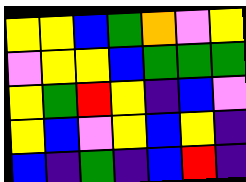[["yellow", "yellow", "blue", "green", "orange", "violet", "yellow"], ["violet", "yellow", "yellow", "blue", "green", "green", "green"], ["yellow", "green", "red", "yellow", "indigo", "blue", "violet"], ["yellow", "blue", "violet", "yellow", "blue", "yellow", "indigo"], ["blue", "indigo", "green", "indigo", "blue", "red", "indigo"]]